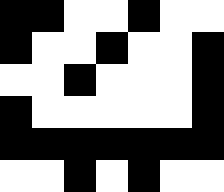[["black", "black", "white", "white", "black", "white", "white"], ["black", "white", "white", "black", "white", "white", "black"], ["white", "white", "black", "white", "white", "white", "black"], ["black", "white", "white", "white", "white", "white", "black"], ["black", "black", "black", "black", "black", "black", "black"], ["white", "white", "black", "white", "black", "white", "white"]]